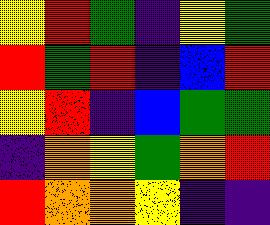[["yellow", "red", "green", "indigo", "yellow", "green"], ["red", "green", "red", "indigo", "blue", "red"], ["yellow", "red", "indigo", "blue", "green", "green"], ["indigo", "orange", "yellow", "green", "orange", "red"], ["red", "orange", "orange", "yellow", "indigo", "indigo"]]